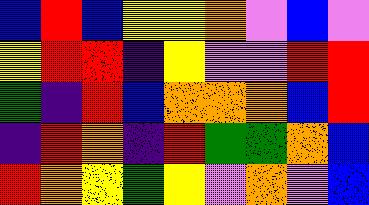[["blue", "red", "blue", "yellow", "yellow", "orange", "violet", "blue", "violet"], ["yellow", "red", "red", "indigo", "yellow", "violet", "violet", "red", "red"], ["green", "indigo", "red", "blue", "orange", "orange", "orange", "blue", "red"], ["indigo", "red", "orange", "indigo", "red", "green", "green", "orange", "blue"], ["red", "orange", "yellow", "green", "yellow", "violet", "orange", "violet", "blue"]]